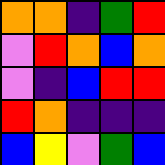[["orange", "orange", "indigo", "green", "red"], ["violet", "red", "orange", "blue", "orange"], ["violet", "indigo", "blue", "red", "red"], ["red", "orange", "indigo", "indigo", "indigo"], ["blue", "yellow", "violet", "green", "blue"]]